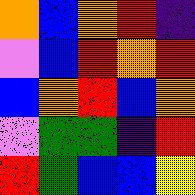[["orange", "blue", "orange", "red", "indigo"], ["violet", "blue", "red", "orange", "red"], ["blue", "orange", "red", "blue", "orange"], ["violet", "green", "green", "indigo", "red"], ["red", "green", "blue", "blue", "yellow"]]